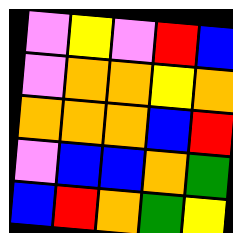[["violet", "yellow", "violet", "red", "blue"], ["violet", "orange", "orange", "yellow", "orange"], ["orange", "orange", "orange", "blue", "red"], ["violet", "blue", "blue", "orange", "green"], ["blue", "red", "orange", "green", "yellow"]]